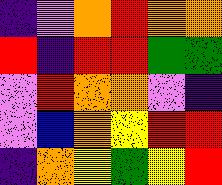[["indigo", "violet", "orange", "red", "orange", "orange"], ["red", "indigo", "red", "red", "green", "green"], ["violet", "red", "orange", "orange", "violet", "indigo"], ["violet", "blue", "orange", "yellow", "red", "red"], ["indigo", "orange", "yellow", "green", "yellow", "red"]]